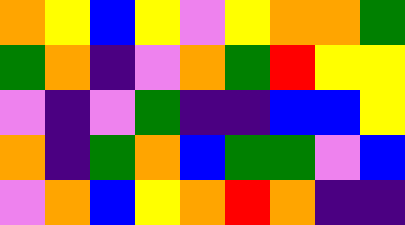[["orange", "yellow", "blue", "yellow", "violet", "yellow", "orange", "orange", "green"], ["green", "orange", "indigo", "violet", "orange", "green", "red", "yellow", "yellow"], ["violet", "indigo", "violet", "green", "indigo", "indigo", "blue", "blue", "yellow"], ["orange", "indigo", "green", "orange", "blue", "green", "green", "violet", "blue"], ["violet", "orange", "blue", "yellow", "orange", "red", "orange", "indigo", "indigo"]]